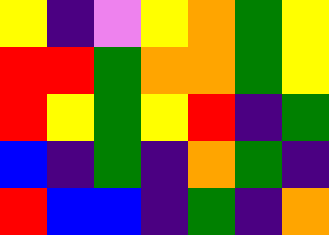[["yellow", "indigo", "violet", "yellow", "orange", "green", "yellow"], ["red", "red", "green", "orange", "orange", "green", "yellow"], ["red", "yellow", "green", "yellow", "red", "indigo", "green"], ["blue", "indigo", "green", "indigo", "orange", "green", "indigo"], ["red", "blue", "blue", "indigo", "green", "indigo", "orange"]]